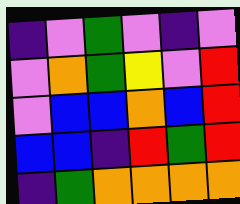[["indigo", "violet", "green", "violet", "indigo", "violet"], ["violet", "orange", "green", "yellow", "violet", "red"], ["violet", "blue", "blue", "orange", "blue", "red"], ["blue", "blue", "indigo", "red", "green", "red"], ["indigo", "green", "orange", "orange", "orange", "orange"]]